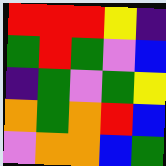[["red", "red", "red", "yellow", "indigo"], ["green", "red", "green", "violet", "blue"], ["indigo", "green", "violet", "green", "yellow"], ["orange", "green", "orange", "red", "blue"], ["violet", "orange", "orange", "blue", "green"]]